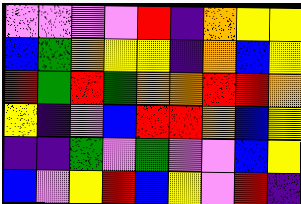[["violet", "violet", "violet", "violet", "red", "indigo", "orange", "yellow", "yellow"], ["blue", "green", "orange", "yellow", "yellow", "indigo", "orange", "blue", "yellow"], ["red", "green", "red", "green", "orange", "orange", "red", "red", "orange"], ["yellow", "indigo", "violet", "blue", "red", "red", "orange", "blue", "yellow"], ["indigo", "indigo", "green", "violet", "green", "violet", "violet", "blue", "yellow"], ["blue", "violet", "yellow", "red", "blue", "yellow", "violet", "red", "indigo"]]